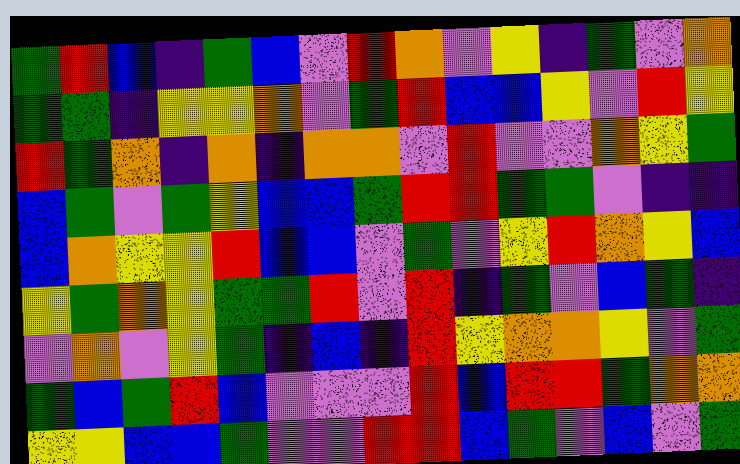[["green", "red", "blue", "indigo", "green", "blue", "violet", "red", "orange", "violet", "yellow", "indigo", "green", "violet", "orange"], ["green", "green", "indigo", "yellow", "yellow", "orange", "violet", "green", "red", "blue", "blue", "yellow", "violet", "red", "yellow"], ["red", "green", "orange", "indigo", "orange", "indigo", "orange", "orange", "violet", "red", "violet", "violet", "orange", "yellow", "green"], ["blue", "green", "violet", "green", "yellow", "blue", "blue", "green", "red", "red", "green", "green", "violet", "indigo", "indigo"], ["blue", "orange", "yellow", "yellow", "red", "blue", "blue", "violet", "green", "violet", "yellow", "red", "orange", "yellow", "blue"], ["yellow", "green", "orange", "yellow", "green", "green", "red", "violet", "red", "indigo", "green", "violet", "blue", "green", "indigo"], ["violet", "orange", "violet", "yellow", "green", "indigo", "blue", "indigo", "red", "yellow", "orange", "orange", "yellow", "violet", "green"], ["green", "blue", "green", "red", "blue", "violet", "violet", "violet", "red", "blue", "red", "red", "green", "orange", "orange"], ["yellow", "yellow", "blue", "blue", "green", "violet", "violet", "red", "red", "blue", "green", "violet", "blue", "violet", "green"]]